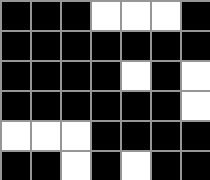[["black", "black", "black", "white", "white", "white", "black"], ["black", "black", "black", "black", "black", "black", "black"], ["black", "black", "black", "black", "white", "black", "white"], ["black", "black", "black", "black", "black", "black", "white"], ["white", "white", "white", "black", "black", "black", "black"], ["black", "black", "white", "black", "white", "black", "black"]]